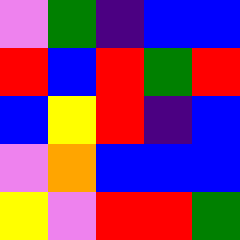[["violet", "green", "indigo", "blue", "blue"], ["red", "blue", "red", "green", "red"], ["blue", "yellow", "red", "indigo", "blue"], ["violet", "orange", "blue", "blue", "blue"], ["yellow", "violet", "red", "red", "green"]]